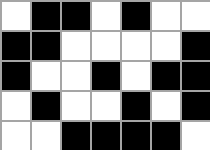[["white", "black", "black", "white", "black", "white", "white"], ["black", "black", "white", "white", "white", "white", "black"], ["black", "white", "white", "black", "white", "black", "black"], ["white", "black", "white", "white", "black", "white", "black"], ["white", "white", "black", "black", "black", "black", "white"]]